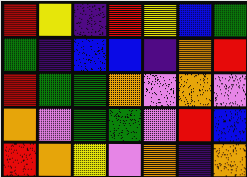[["red", "yellow", "indigo", "red", "yellow", "blue", "green"], ["green", "indigo", "blue", "blue", "indigo", "orange", "red"], ["red", "green", "green", "orange", "violet", "orange", "violet"], ["orange", "violet", "green", "green", "violet", "red", "blue"], ["red", "orange", "yellow", "violet", "orange", "indigo", "orange"]]